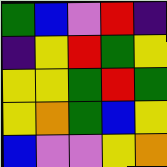[["green", "blue", "violet", "red", "indigo"], ["indigo", "yellow", "red", "green", "yellow"], ["yellow", "yellow", "green", "red", "green"], ["yellow", "orange", "green", "blue", "yellow"], ["blue", "violet", "violet", "yellow", "orange"]]